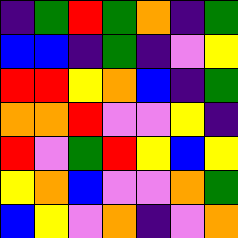[["indigo", "green", "red", "green", "orange", "indigo", "green"], ["blue", "blue", "indigo", "green", "indigo", "violet", "yellow"], ["red", "red", "yellow", "orange", "blue", "indigo", "green"], ["orange", "orange", "red", "violet", "violet", "yellow", "indigo"], ["red", "violet", "green", "red", "yellow", "blue", "yellow"], ["yellow", "orange", "blue", "violet", "violet", "orange", "green"], ["blue", "yellow", "violet", "orange", "indigo", "violet", "orange"]]